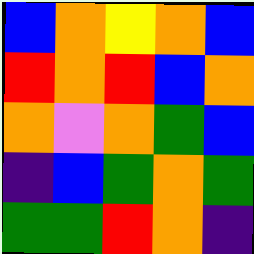[["blue", "orange", "yellow", "orange", "blue"], ["red", "orange", "red", "blue", "orange"], ["orange", "violet", "orange", "green", "blue"], ["indigo", "blue", "green", "orange", "green"], ["green", "green", "red", "orange", "indigo"]]